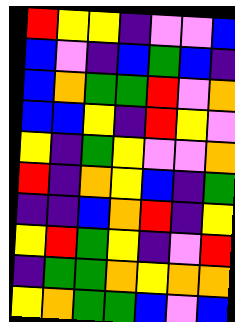[["red", "yellow", "yellow", "indigo", "violet", "violet", "blue"], ["blue", "violet", "indigo", "blue", "green", "blue", "indigo"], ["blue", "orange", "green", "green", "red", "violet", "orange"], ["blue", "blue", "yellow", "indigo", "red", "yellow", "violet"], ["yellow", "indigo", "green", "yellow", "violet", "violet", "orange"], ["red", "indigo", "orange", "yellow", "blue", "indigo", "green"], ["indigo", "indigo", "blue", "orange", "red", "indigo", "yellow"], ["yellow", "red", "green", "yellow", "indigo", "violet", "red"], ["indigo", "green", "green", "orange", "yellow", "orange", "orange"], ["yellow", "orange", "green", "green", "blue", "violet", "blue"]]